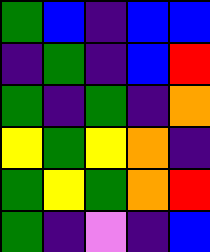[["green", "blue", "indigo", "blue", "blue"], ["indigo", "green", "indigo", "blue", "red"], ["green", "indigo", "green", "indigo", "orange"], ["yellow", "green", "yellow", "orange", "indigo"], ["green", "yellow", "green", "orange", "red"], ["green", "indigo", "violet", "indigo", "blue"]]